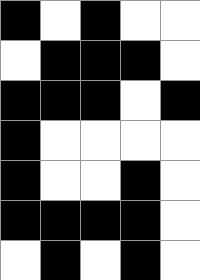[["black", "white", "black", "white", "white"], ["white", "black", "black", "black", "white"], ["black", "black", "black", "white", "black"], ["black", "white", "white", "white", "white"], ["black", "white", "white", "black", "white"], ["black", "black", "black", "black", "white"], ["white", "black", "white", "black", "white"]]